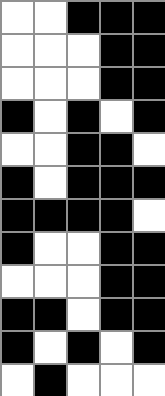[["white", "white", "black", "black", "black"], ["white", "white", "white", "black", "black"], ["white", "white", "white", "black", "black"], ["black", "white", "black", "white", "black"], ["white", "white", "black", "black", "white"], ["black", "white", "black", "black", "black"], ["black", "black", "black", "black", "white"], ["black", "white", "white", "black", "black"], ["white", "white", "white", "black", "black"], ["black", "black", "white", "black", "black"], ["black", "white", "black", "white", "black"], ["white", "black", "white", "white", "white"]]